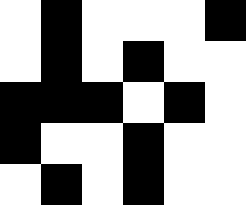[["white", "black", "white", "white", "white", "black"], ["white", "black", "white", "black", "white", "white"], ["black", "black", "black", "white", "black", "white"], ["black", "white", "white", "black", "white", "white"], ["white", "black", "white", "black", "white", "white"]]